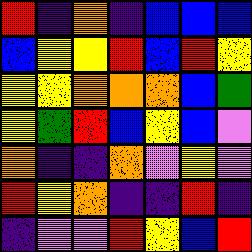[["red", "indigo", "orange", "indigo", "blue", "blue", "blue"], ["blue", "yellow", "yellow", "red", "blue", "red", "yellow"], ["yellow", "yellow", "orange", "orange", "orange", "blue", "green"], ["yellow", "green", "red", "blue", "yellow", "blue", "violet"], ["orange", "indigo", "indigo", "orange", "violet", "yellow", "violet"], ["red", "yellow", "orange", "indigo", "indigo", "red", "indigo"], ["indigo", "violet", "violet", "red", "yellow", "blue", "red"]]